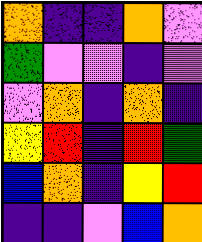[["orange", "indigo", "indigo", "orange", "violet"], ["green", "violet", "violet", "indigo", "violet"], ["violet", "orange", "indigo", "orange", "indigo"], ["yellow", "red", "indigo", "red", "green"], ["blue", "orange", "indigo", "yellow", "red"], ["indigo", "indigo", "violet", "blue", "orange"]]